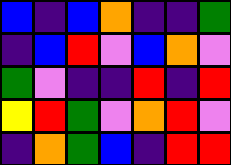[["blue", "indigo", "blue", "orange", "indigo", "indigo", "green"], ["indigo", "blue", "red", "violet", "blue", "orange", "violet"], ["green", "violet", "indigo", "indigo", "red", "indigo", "red"], ["yellow", "red", "green", "violet", "orange", "red", "violet"], ["indigo", "orange", "green", "blue", "indigo", "red", "red"]]